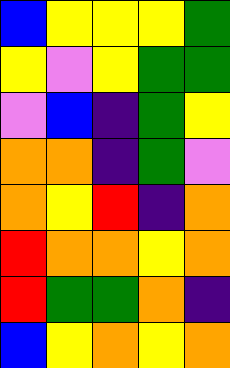[["blue", "yellow", "yellow", "yellow", "green"], ["yellow", "violet", "yellow", "green", "green"], ["violet", "blue", "indigo", "green", "yellow"], ["orange", "orange", "indigo", "green", "violet"], ["orange", "yellow", "red", "indigo", "orange"], ["red", "orange", "orange", "yellow", "orange"], ["red", "green", "green", "orange", "indigo"], ["blue", "yellow", "orange", "yellow", "orange"]]